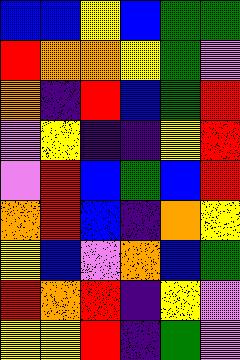[["blue", "blue", "yellow", "blue", "green", "green"], ["red", "orange", "orange", "yellow", "green", "violet"], ["orange", "indigo", "red", "blue", "green", "red"], ["violet", "yellow", "indigo", "indigo", "yellow", "red"], ["violet", "red", "blue", "green", "blue", "red"], ["orange", "red", "blue", "indigo", "orange", "yellow"], ["yellow", "blue", "violet", "orange", "blue", "green"], ["red", "orange", "red", "indigo", "yellow", "violet"], ["yellow", "yellow", "red", "indigo", "green", "violet"]]